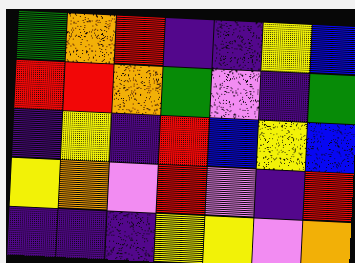[["green", "orange", "red", "indigo", "indigo", "yellow", "blue"], ["red", "red", "orange", "green", "violet", "indigo", "green"], ["indigo", "yellow", "indigo", "red", "blue", "yellow", "blue"], ["yellow", "orange", "violet", "red", "violet", "indigo", "red"], ["indigo", "indigo", "indigo", "yellow", "yellow", "violet", "orange"]]